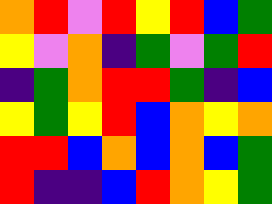[["orange", "red", "violet", "red", "yellow", "red", "blue", "green"], ["yellow", "violet", "orange", "indigo", "green", "violet", "green", "red"], ["indigo", "green", "orange", "red", "red", "green", "indigo", "blue"], ["yellow", "green", "yellow", "red", "blue", "orange", "yellow", "orange"], ["red", "red", "blue", "orange", "blue", "orange", "blue", "green"], ["red", "indigo", "indigo", "blue", "red", "orange", "yellow", "green"]]